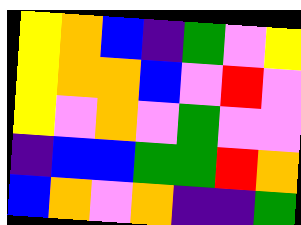[["yellow", "orange", "blue", "indigo", "green", "violet", "yellow"], ["yellow", "orange", "orange", "blue", "violet", "red", "violet"], ["yellow", "violet", "orange", "violet", "green", "violet", "violet"], ["indigo", "blue", "blue", "green", "green", "red", "orange"], ["blue", "orange", "violet", "orange", "indigo", "indigo", "green"]]